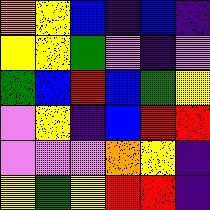[["orange", "yellow", "blue", "indigo", "blue", "indigo"], ["yellow", "yellow", "green", "violet", "indigo", "violet"], ["green", "blue", "red", "blue", "green", "yellow"], ["violet", "yellow", "indigo", "blue", "red", "red"], ["violet", "violet", "violet", "orange", "yellow", "indigo"], ["yellow", "green", "yellow", "red", "red", "indigo"]]